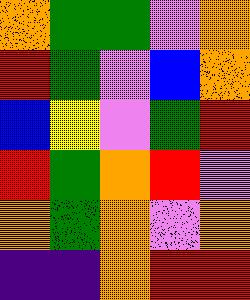[["orange", "green", "green", "violet", "orange"], ["red", "green", "violet", "blue", "orange"], ["blue", "yellow", "violet", "green", "red"], ["red", "green", "orange", "red", "violet"], ["orange", "green", "orange", "violet", "orange"], ["indigo", "indigo", "orange", "red", "red"]]